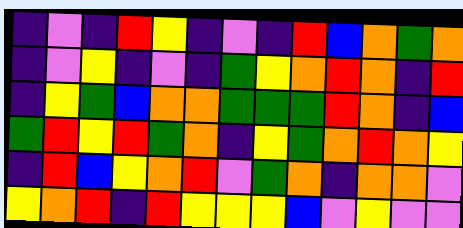[["indigo", "violet", "indigo", "red", "yellow", "indigo", "violet", "indigo", "red", "blue", "orange", "green", "orange"], ["indigo", "violet", "yellow", "indigo", "violet", "indigo", "green", "yellow", "orange", "red", "orange", "indigo", "red"], ["indigo", "yellow", "green", "blue", "orange", "orange", "green", "green", "green", "red", "orange", "indigo", "blue"], ["green", "red", "yellow", "red", "green", "orange", "indigo", "yellow", "green", "orange", "red", "orange", "yellow"], ["indigo", "red", "blue", "yellow", "orange", "red", "violet", "green", "orange", "indigo", "orange", "orange", "violet"], ["yellow", "orange", "red", "indigo", "red", "yellow", "yellow", "yellow", "blue", "violet", "yellow", "violet", "violet"]]